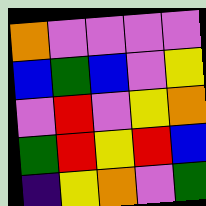[["orange", "violet", "violet", "violet", "violet"], ["blue", "green", "blue", "violet", "yellow"], ["violet", "red", "violet", "yellow", "orange"], ["green", "red", "yellow", "red", "blue"], ["indigo", "yellow", "orange", "violet", "green"]]